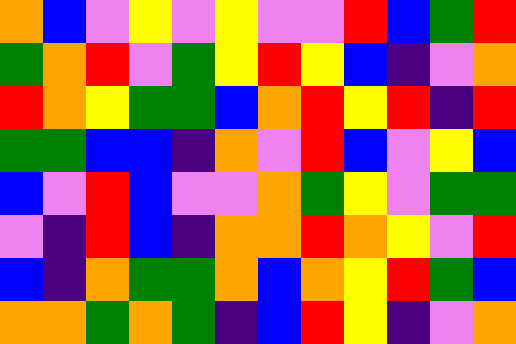[["orange", "blue", "violet", "yellow", "violet", "yellow", "violet", "violet", "red", "blue", "green", "red"], ["green", "orange", "red", "violet", "green", "yellow", "red", "yellow", "blue", "indigo", "violet", "orange"], ["red", "orange", "yellow", "green", "green", "blue", "orange", "red", "yellow", "red", "indigo", "red"], ["green", "green", "blue", "blue", "indigo", "orange", "violet", "red", "blue", "violet", "yellow", "blue"], ["blue", "violet", "red", "blue", "violet", "violet", "orange", "green", "yellow", "violet", "green", "green"], ["violet", "indigo", "red", "blue", "indigo", "orange", "orange", "red", "orange", "yellow", "violet", "red"], ["blue", "indigo", "orange", "green", "green", "orange", "blue", "orange", "yellow", "red", "green", "blue"], ["orange", "orange", "green", "orange", "green", "indigo", "blue", "red", "yellow", "indigo", "violet", "orange"]]